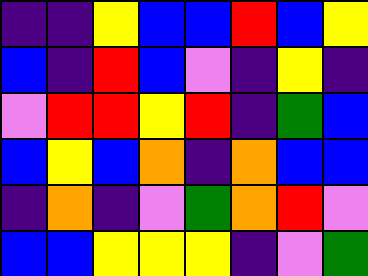[["indigo", "indigo", "yellow", "blue", "blue", "red", "blue", "yellow"], ["blue", "indigo", "red", "blue", "violet", "indigo", "yellow", "indigo"], ["violet", "red", "red", "yellow", "red", "indigo", "green", "blue"], ["blue", "yellow", "blue", "orange", "indigo", "orange", "blue", "blue"], ["indigo", "orange", "indigo", "violet", "green", "orange", "red", "violet"], ["blue", "blue", "yellow", "yellow", "yellow", "indigo", "violet", "green"]]